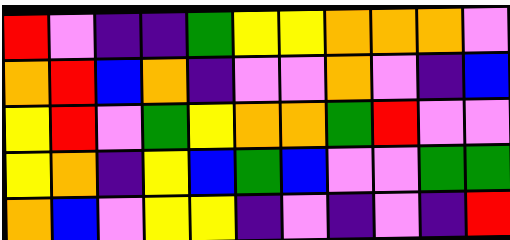[["red", "violet", "indigo", "indigo", "green", "yellow", "yellow", "orange", "orange", "orange", "violet"], ["orange", "red", "blue", "orange", "indigo", "violet", "violet", "orange", "violet", "indigo", "blue"], ["yellow", "red", "violet", "green", "yellow", "orange", "orange", "green", "red", "violet", "violet"], ["yellow", "orange", "indigo", "yellow", "blue", "green", "blue", "violet", "violet", "green", "green"], ["orange", "blue", "violet", "yellow", "yellow", "indigo", "violet", "indigo", "violet", "indigo", "red"]]